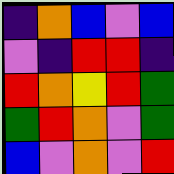[["indigo", "orange", "blue", "violet", "blue"], ["violet", "indigo", "red", "red", "indigo"], ["red", "orange", "yellow", "red", "green"], ["green", "red", "orange", "violet", "green"], ["blue", "violet", "orange", "violet", "red"]]